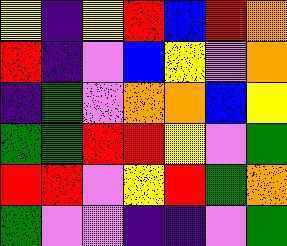[["yellow", "indigo", "yellow", "red", "blue", "red", "orange"], ["red", "indigo", "violet", "blue", "yellow", "violet", "orange"], ["indigo", "green", "violet", "orange", "orange", "blue", "yellow"], ["green", "green", "red", "red", "yellow", "violet", "green"], ["red", "red", "violet", "yellow", "red", "green", "orange"], ["green", "violet", "violet", "indigo", "indigo", "violet", "green"]]